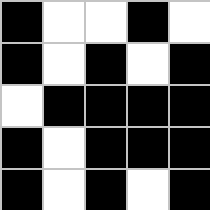[["black", "white", "white", "black", "white"], ["black", "white", "black", "white", "black"], ["white", "black", "black", "black", "black"], ["black", "white", "black", "black", "black"], ["black", "white", "black", "white", "black"]]